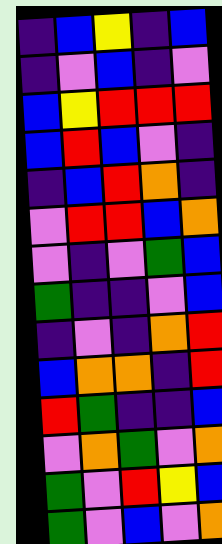[["indigo", "blue", "yellow", "indigo", "blue"], ["indigo", "violet", "blue", "indigo", "violet"], ["blue", "yellow", "red", "red", "red"], ["blue", "red", "blue", "violet", "indigo"], ["indigo", "blue", "red", "orange", "indigo"], ["violet", "red", "red", "blue", "orange"], ["violet", "indigo", "violet", "green", "blue"], ["green", "indigo", "indigo", "violet", "blue"], ["indigo", "violet", "indigo", "orange", "red"], ["blue", "orange", "orange", "indigo", "red"], ["red", "green", "indigo", "indigo", "blue"], ["violet", "orange", "green", "violet", "orange"], ["green", "violet", "red", "yellow", "blue"], ["green", "violet", "blue", "violet", "orange"]]